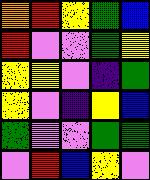[["orange", "red", "yellow", "green", "blue"], ["red", "violet", "violet", "green", "yellow"], ["yellow", "yellow", "violet", "indigo", "green"], ["yellow", "violet", "indigo", "yellow", "blue"], ["green", "violet", "violet", "green", "green"], ["violet", "red", "blue", "yellow", "violet"]]